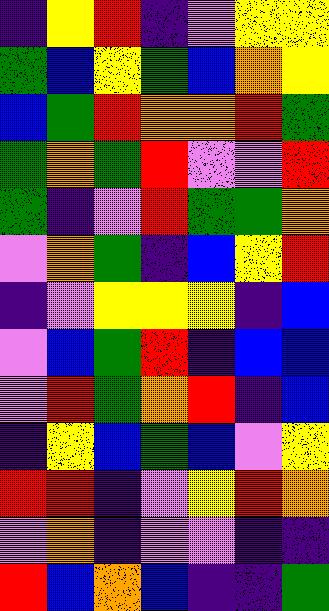[["indigo", "yellow", "red", "indigo", "violet", "yellow", "yellow"], ["green", "blue", "yellow", "green", "blue", "orange", "yellow"], ["blue", "green", "red", "orange", "orange", "red", "green"], ["green", "orange", "green", "red", "violet", "violet", "red"], ["green", "indigo", "violet", "red", "green", "green", "orange"], ["violet", "orange", "green", "indigo", "blue", "yellow", "red"], ["indigo", "violet", "yellow", "yellow", "yellow", "indigo", "blue"], ["violet", "blue", "green", "red", "indigo", "blue", "blue"], ["violet", "red", "green", "orange", "red", "indigo", "blue"], ["indigo", "yellow", "blue", "green", "blue", "violet", "yellow"], ["red", "red", "indigo", "violet", "yellow", "red", "orange"], ["violet", "orange", "indigo", "violet", "violet", "indigo", "indigo"], ["red", "blue", "orange", "blue", "indigo", "indigo", "green"]]